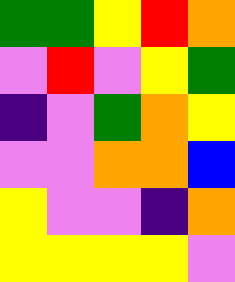[["green", "green", "yellow", "red", "orange"], ["violet", "red", "violet", "yellow", "green"], ["indigo", "violet", "green", "orange", "yellow"], ["violet", "violet", "orange", "orange", "blue"], ["yellow", "violet", "violet", "indigo", "orange"], ["yellow", "yellow", "yellow", "yellow", "violet"]]